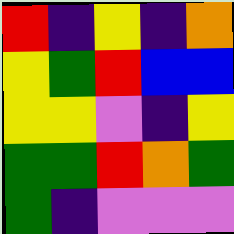[["red", "indigo", "yellow", "indigo", "orange"], ["yellow", "green", "red", "blue", "blue"], ["yellow", "yellow", "violet", "indigo", "yellow"], ["green", "green", "red", "orange", "green"], ["green", "indigo", "violet", "violet", "violet"]]